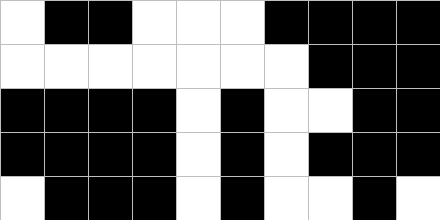[["white", "black", "black", "white", "white", "white", "black", "black", "black", "black"], ["white", "white", "white", "white", "white", "white", "white", "black", "black", "black"], ["black", "black", "black", "black", "white", "black", "white", "white", "black", "black"], ["black", "black", "black", "black", "white", "black", "white", "black", "black", "black"], ["white", "black", "black", "black", "white", "black", "white", "white", "black", "white"]]